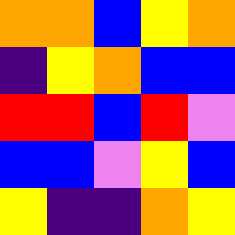[["orange", "orange", "blue", "yellow", "orange"], ["indigo", "yellow", "orange", "blue", "blue"], ["red", "red", "blue", "red", "violet"], ["blue", "blue", "violet", "yellow", "blue"], ["yellow", "indigo", "indigo", "orange", "yellow"]]